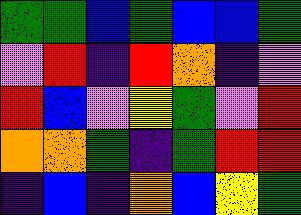[["green", "green", "blue", "green", "blue", "blue", "green"], ["violet", "red", "indigo", "red", "orange", "indigo", "violet"], ["red", "blue", "violet", "yellow", "green", "violet", "red"], ["orange", "orange", "green", "indigo", "green", "red", "red"], ["indigo", "blue", "indigo", "orange", "blue", "yellow", "green"]]